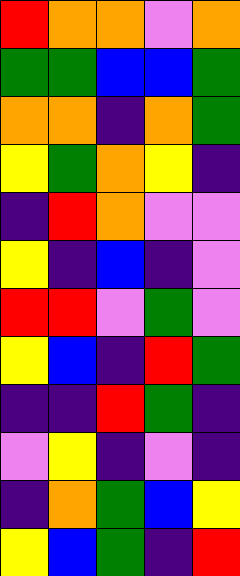[["red", "orange", "orange", "violet", "orange"], ["green", "green", "blue", "blue", "green"], ["orange", "orange", "indigo", "orange", "green"], ["yellow", "green", "orange", "yellow", "indigo"], ["indigo", "red", "orange", "violet", "violet"], ["yellow", "indigo", "blue", "indigo", "violet"], ["red", "red", "violet", "green", "violet"], ["yellow", "blue", "indigo", "red", "green"], ["indigo", "indigo", "red", "green", "indigo"], ["violet", "yellow", "indigo", "violet", "indigo"], ["indigo", "orange", "green", "blue", "yellow"], ["yellow", "blue", "green", "indigo", "red"]]